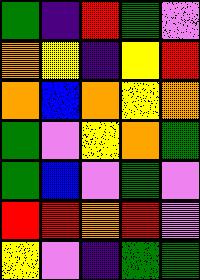[["green", "indigo", "red", "green", "violet"], ["orange", "yellow", "indigo", "yellow", "red"], ["orange", "blue", "orange", "yellow", "orange"], ["green", "violet", "yellow", "orange", "green"], ["green", "blue", "violet", "green", "violet"], ["red", "red", "orange", "red", "violet"], ["yellow", "violet", "indigo", "green", "green"]]